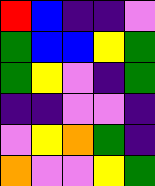[["red", "blue", "indigo", "indigo", "violet"], ["green", "blue", "blue", "yellow", "green"], ["green", "yellow", "violet", "indigo", "green"], ["indigo", "indigo", "violet", "violet", "indigo"], ["violet", "yellow", "orange", "green", "indigo"], ["orange", "violet", "violet", "yellow", "green"]]